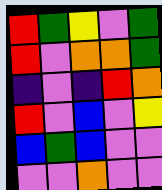[["red", "green", "yellow", "violet", "green"], ["red", "violet", "orange", "orange", "green"], ["indigo", "violet", "indigo", "red", "orange"], ["red", "violet", "blue", "violet", "yellow"], ["blue", "green", "blue", "violet", "violet"], ["violet", "violet", "orange", "violet", "violet"]]